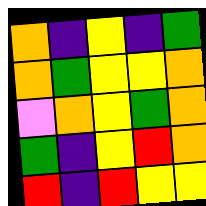[["orange", "indigo", "yellow", "indigo", "green"], ["orange", "green", "yellow", "yellow", "orange"], ["violet", "orange", "yellow", "green", "orange"], ["green", "indigo", "yellow", "red", "orange"], ["red", "indigo", "red", "yellow", "yellow"]]